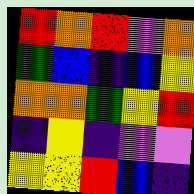[["red", "orange", "red", "violet", "orange"], ["green", "blue", "indigo", "blue", "yellow"], ["orange", "orange", "green", "yellow", "red"], ["indigo", "yellow", "indigo", "violet", "violet"], ["yellow", "yellow", "red", "blue", "indigo"]]